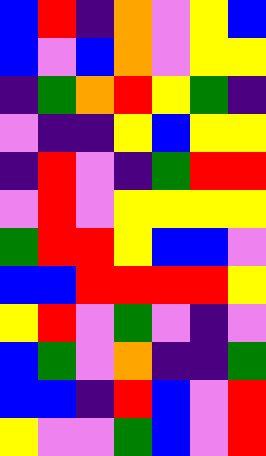[["blue", "red", "indigo", "orange", "violet", "yellow", "blue"], ["blue", "violet", "blue", "orange", "violet", "yellow", "yellow"], ["indigo", "green", "orange", "red", "yellow", "green", "indigo"], ["violet", "indigo", "indigo", "yellow", "blue", "yellow", "yellow"], ["indigo", "red", "violet", "indigo", "green", "red", "red"], ["violet", "red", "violet", "yellow", "yellow", "yellow", "yellow"], ["green", "red", "red", "yellow", "blue", "blue", "violet"], ["blue", "blue", "red", "red", "red", "red", "yellow"], ["yellow", "red", "violet", "green", "violet", "indigo", "violet"], ["blue", "green", "violet", "orange", "indigo", "indigo", "green"], ["blue", "blue", "indigo", "red", "blue", "violet", "red"], ["yellow", "violet", "violet", "green", "blue", "violet", "red"]]